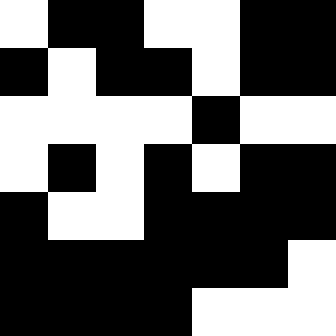[["white", "black", "black", "white", "white", "black", "black"], ["black", "white", "black", "black", "white", "black", "black"], ["white", "white", "white", "white", "black", "white", "white"], ["white", "black", "white", "black", "white", "black", "black"], ["black", "white", "white", "black", "black", "black", "black"], ["black", "black", "black", "black", "black", "black", "white"], ["black", "black", "black", "black", "white", "white", "white"]]